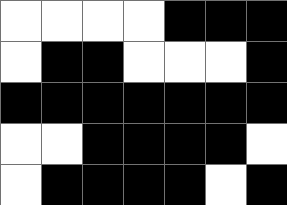[["white", "white", "white", "white", "black", "black", "black"], ["white", "black", "black", "white", "white", "white", "black"], ["black", "black", "black", "black", "black", "black", "black"], ["white", "white", "black", "black", "black", "black", "white"], ["white", "black", "black", "black", "black", "white", "black"]]